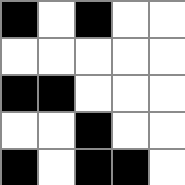[["black", "white", "black", "white", "white"], ["white", "white", "white", "white", "white"], ["black", "black", "white", "white", "white"], ["white", "white", "black", "white", "white"], ["black", "white", "black", "black", "white"]]